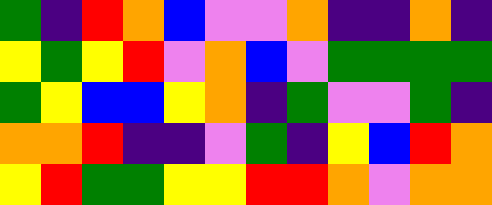[["green", "indigo", "red", "orange", "blue", "violet", "violet", "orange", "indigo", "indigo", "orange", "indigo"], ["yellow", "green", "yellow", "red", "violet", "orange", "blue", "violet", "green", "green", "green", "green"], ["green", "yellow", "blue", "blue", "yellow", "orange", "indigo", "green", "violet", "violet", "green", "indigo"], ["orange", "orange", "red", "indigo", "indigo", "violet", "green", "indigo", "yellow", "blue", "red", "orange"], ["yellow", "red", "green", "green", "yellow", "yellow", "red", "red", "orange", "violet", "orange", "orange"]]